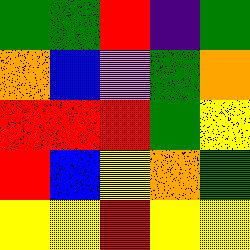[["green", "green", "red", "indigo", "green"], ["orange", "blue", "violet", "green", "orange"], ["red", "red", "red", "green", "yellow"], ["red", "blue", "yellow", "orange", "green"], ["yellow", "yellow", "red", "yellow", "yellow"]]